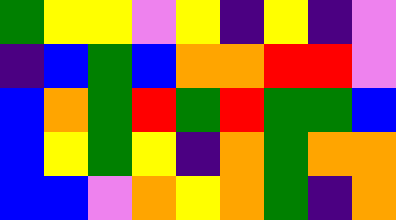[["green", "yellow", "yellow", "violet", "yellow", "indigo", "yellow", "indigo", "violet"], ["indigo", "blue", "green", "blue", "orange", "orange", "red", "red", "violet"], ["blue", "orange", "green", "red", "green", "red", "green", "green", "blue"], ["blue", "yellow", "green", "yellow", "indigo", "orange", "green", "orange", "orange"], ["blue", "blue", "violet", "orange", "yellow", "orange", "green", "indigo", "orange"]]